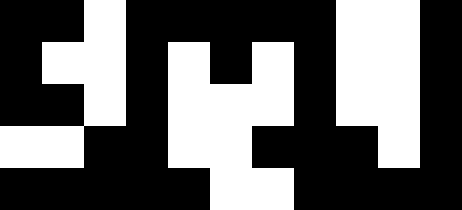[["black", "black", "white", "black", "black", "black", "black", "black", "white", "white", "black"], ["black", "white", "white", "black", "white", "black", "white", "black", "white", "white", "black"], ["black", "black", "white", "black", "white", "white", "white", "black", "white", "white", "black"], ["white", "white", "black", "black", "white", "white", "black", "black", "black", "white", "black"], ["black", "black", "black", "black", "black", "white", "white", "black", "black", "black", "black"]]